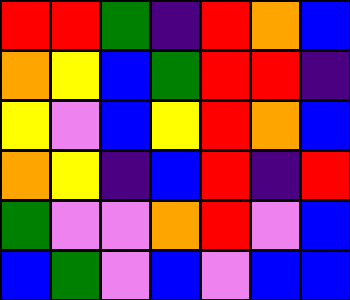[["red", "red", "green", "indigo", "red", "orange", "blue"], ["orange", "yellow", "blue", "green", "red", "red", "indigo"], ["yellow", "violet", "blue", "yellow", "red", "orange", "blue"], ["orange", "yellow", "indigo", "blue", "red", "indigo", "red"], ["green", "violet", "violet", "orange", "red", "violet", "blue"], ["blue", "green", "violet", "blue", "violet", "blue", "blue"]]